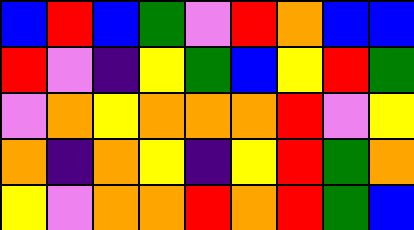[["blue", "red", "blue", "green", "violet", "red", "orange", "blue", "blue"], ["red", "violet", "indigo", "yellow", "green", "blue", "yellow", "red", "green"], ["violet", "orange", "yellow", "orange", "orange", "orange", "red", "violet", "yellow"], ["orange", "indigo", "orange", "yellow", "indigo", "yellow", "red", "green", "orange"], ["yellow", "violet", "orange", "orange", "red", "orange", "red", "green", "blue"]]